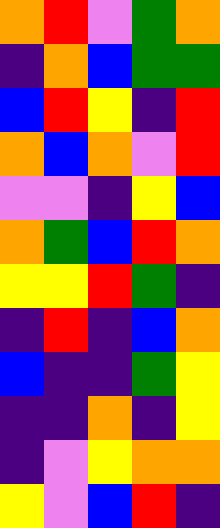[["orange", "red", "violet", "green", "orange"], ["indigo", "orange", "blue", "green", "green"], ["blue", "red", "yellow", "indigo", "red"], ["orange", "blue", "orange", "violet", "red"], ["violet", "violet", "indigo", "yellow", "blue"], ["orange", "green", "blue", "red", "orange"], ["yellow", "yellow", "red", "green", "indigo"], ["indigo", "red", "indigo", "blue", "orange"], ["blue", "indigo", "indigo", "green", "yellow"], ["indigo", "indigo", "orange", "indigo", "yellow"], ["indigo", "violet", "yellow", "orange", "orange"], ["yellow", "violet", "blue", "red", "indigo"]]